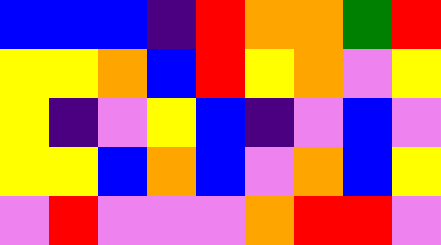[["blue", "blue", "blue", "indigo", "red", "orange", "orange", "green", "red"], ["yellow", "yellow", "orange", "blue", "red", "yellow", "orange", "violet", "yellow"], ["yellow", "indigo", "violet", "yellow", "blue", "indigo", "violet", "blue", "violet"], ["yellow", "yellow", "blue", "orange", "blue", "violet", "orange", "blue", "yellow"], ["violet", "red", "violet", "violet", "violet", "orange", "red", "red", "violet"]]